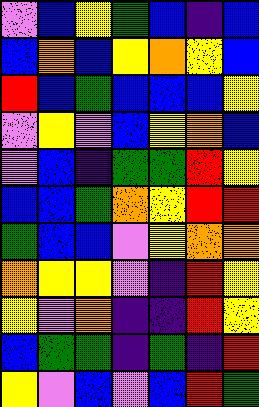[["violet", "blue", "yellow", "green", "blue", "indigo", "blue"], ["blue", "orange", "blue", "yellow", "orange", "yellow", "blue"], ["red", "blue", "green", "blue", "blue", "blue", "yellow"], ["violet", "yellow", "violet", "blue", "yellow", "orange", "blue"], ["violet", "blue", "indigo", "green", "green", "red", "yellow"], ["blue", "blue", "green", "orange", "yellow", "red", "red"], ["green", "blue", "blue", "violet", "yellow", "orange", "orange"], ["orange", "yellow", "yellow", "violet", "indigo", "red", "yellow"], ["yellow", "violet", "orange", "indigo", "indigo", "red", "yellow"], ["blue", "green", "green", "indigo", "green", "indigo", "red"], ["yellow", "violet", "blue", "violet", "blue", "red", "green"]]